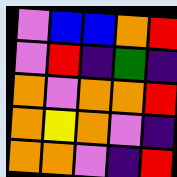[["violet", "blue", "blue", "orange", "red"], ["violet", "red", "indigo", "green", "indigo"], ["orange", "violet", "orange", "orange", "red"], ["orange", "yellow", "orange", "violet", "indigo"], ["orange", "orange", "violet", "indigo", "red"]]